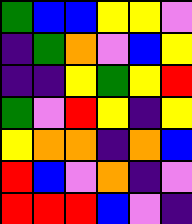[["green", "blue", "blue", "yellow", "yellow", "violet"], ["indigo", "green", "orange", "violet", "blue", "yellow"], ["indigo", "indigo", "yellow", "green", "yellow", "red"], ["green", "violet", "red", "yellow", "indigo", "yellow"], ["yellow", "orange", "orange", "indigo", "orange", "blue"], ["red", "blue", "violet", "orange", "indigo", "violet"], ["red", "red", "red", "blue", "violet", "indigo"]]